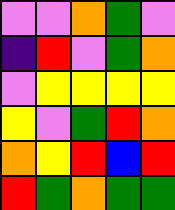[["violet", "violet", "orange", "green", "violet"], ["indigo", "red", "violet", "green", "orange"], ["violet", "yellow", "yellow", "yellow", "yellow"], ["yellow", "violet", "green", "red", "orange"], ["orange", "yellow", "red", "blue", "red"], ["red", "green", "orange", "green", "green"]]